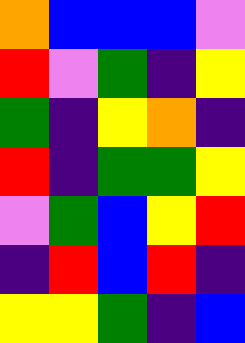[["orange", "blue", "blue", "blue", "violet"], ["red", "violet", "green", "indigo", "yellow"], ["green", "indigo", "yellow", "orange", "indigo"], ["red", "indigo", "green", "green", "yellow"], ["violet", "green", "blue", "yellow", "red"], ["indigo", "red", "blue", "red", "indigo"], ["yellow", "yellow", "green", "indigo", "blue"]]